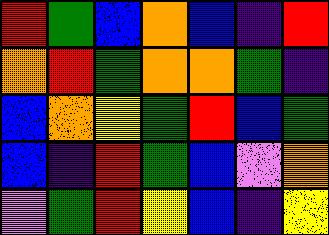[["red", "green", "blue", "orange", "blue", "indigo", "red"], ["orange", "red", "green", "orange", "orange", "green", "indigo"], ["blue", "orange", "yellow", "green", "red", "blue", "green"], ["blue", "indigo", "red", "green", "blue", "violet", "orange"], ["violet", "green", "red", "yellow", "blue", "indigo", "yellow"]]